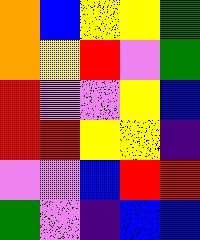[["orange", "blue", "yellow", "yellow", "green"], ["orange", "yellow", "red", "violet", "green"], ["red", "violet", "violet", "yellow", "blue"], ["red", "red", "yellow", "yellow", "indigo"], ["violet", "violet", "blue", "red", "red"], ["green", "violet", "indigo", "blue", "blue"]]